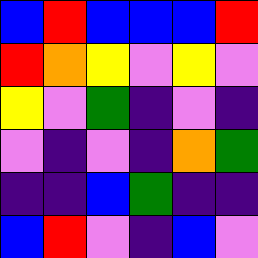[["blue", "red", "blue", "blue", "blue", "red"], ["red", "orange", "yellow", "violet", "yellow", "violet"], ["yellow", "violet", "green", "indigo", "violet", "indigo"], ["violet", "indigo", "violet", "indigo", "orange", "green"], ["indigo", "indigo", "blue", "green", "indigo", "indigo"], ["blue", "red", "violet", "indigo", "blue", "violet"]]